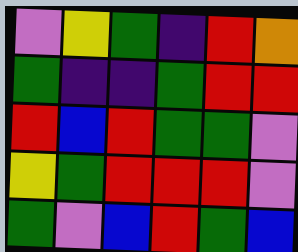[["violet", "yellow", "green", "indigo", "red", "orange"], ["green", "indigo", "indigo", "green", "red", "red"], ["red", "blue", "red", "green", "green", "violet"], ["yellow", "green", "red", "red", "red", "violet"], ["green", "violet", "blue", "red", "green", "blue"]]